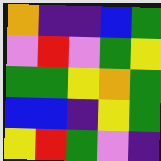[["orange", "indigo", "indigo", "blue", "green"], ["violet", "red", "violet", "green", "yellow"], ["green", "green", "yellow", "orange", "green"], ["blue", "blue", "indigo", "yellow", "green"], ["yellow", "red", "green", "violet", "indigo"]]